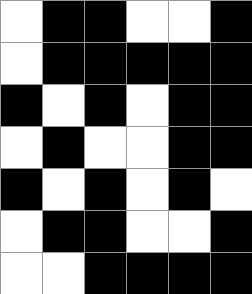[["white", "black", "black", "white", "white", "black"], ["white", "black", "black", "black", "black", "black"], ["black", "white", "black", "white", "black", "black"], ["white", "black", "white", "white", "black", "black"], ["black", "white", "black", "white", "black", "white"], ["white", "black", "black", "white", "white", "black"], ["white", "white", "black", "black", "black", "black"]]